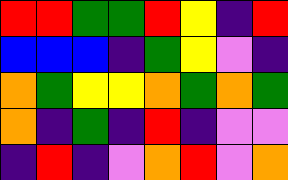[["red", "red", "green", "green", "red", "yellow", "indigo", "red"], ["blue", "blue", "blue", "indigo", "green", "yellow", "violet", "indigo"], ["orange", "green", "yellow", "yellow", "orange", "green", "orange", "green"], ["orange", "indigo", "green", "indigo", "red", "indigo", "violet", "violet"], ["indigo", "red", "indigo", "violet", "orange", "red", "violet", "orange"]]